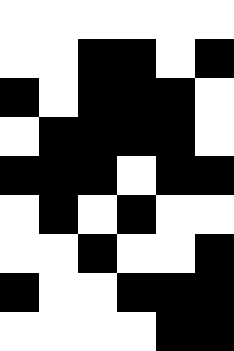[["white", "white", "white", "white", "white", "white"], ["white", "white", "black", "black", "white", "black"], ["black", "white", "black", "black", "black", "white"], ["white", "black", "black", "black", "black", "white"], ["black", "black", "black", "white", "black", "black"], ["white", "black", "white", "black", "white", "white"], ["white", "white", "black", "white", "white", "black"], ["black", "white", "white", "black", "black", "black"], ["white", "white", "white", "white", "black", "black"]]